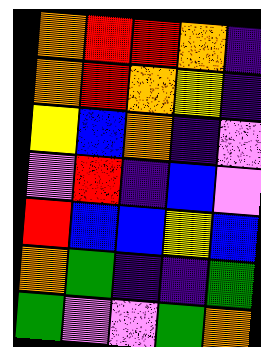[["orange", "red", "red", "orange", "indigo"], ["orange", "red", "orange", "yellow", "indigo"], ["yellow", "blue", "orange", "indigo", "violet"], ["violet", "red", "indigo", "blue", "violet"], ["red", "blue", "blue", "yellow", "blue"], ["orange", "green", "indigo", "indigo", "green"], ["green", "violet", "violet", "green", "orange"]]